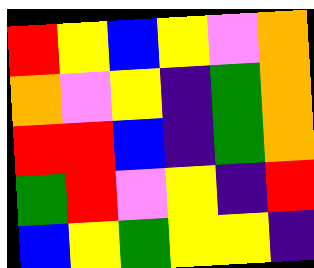[["red", "yellow", "blue", "yellow", "violet", "orange"], ["orange", "violet", "yellow", "indigo", "green", "orange"], ["red", "red", "blue", "indigo", "green", "orange"], ["green", "red", "violet", "yellow", "indigo", "red"], ["blue", "yellow", "green", "yellow", "yellow", "indigo"]]